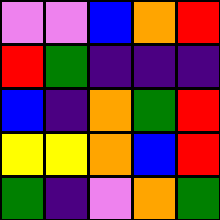[["violet", "violet", "blue", "orange", "red"], ["red", "green", "indigo", "indigo", "indigo"], ["blue", "indigo", "orange", "green", "red"], ["yellow", "yellow", "orange", "blue", "red"], ["green", "indigo", "violet", "orange", "green"]]